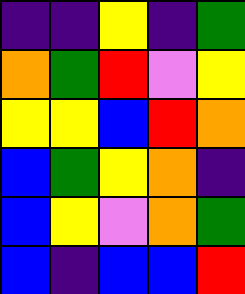[["indigo", "indigo", "yellow", "indigo", "green"], ["orange", "green", "red", "violet", "yellow"], ["yellow", "yellow", "blue", "red", "orange"], ["blue", "green", "yellow", "orange", "indigo"], ["blue", "yellow", "violet", "orange", "green"], ["blue", "indigo", "blue", "blue", "red"]]